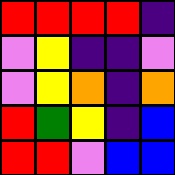[["red", "red", "red", "red", "indigo"], ["violet", "yellow", "indigo", "indigo", "violet"], ["violet", "yellow", "orange", "indigo", "orange"], ["red", "green", "yellow", "indigo", "blue"], ["red", "red", "violet", "blue", "blue"]]